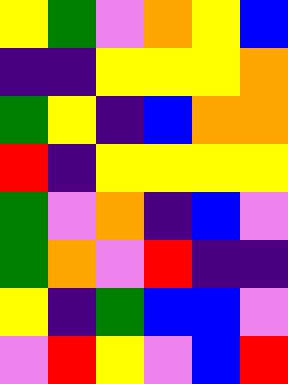[["yellow", "green", "violet", "orange", "yellow", "blue"], ["indigo", "indigo", "yellow", "yellow", "yellow", "orange"], ["green", "yellow", "indigo", "blue", "orange", "orange"], ["red", "indigo", "yellow", "yellow", "yellow", "yellow"], ["green", "violet", "orange", "indigo", "blue", "violet"], ["green", "orange", "violet", "red", "indigo", "indigo"], ["yellow", "indigo", "green", "blue", "blue", "violet"], ["violet", "red", "yellow", "violet", "blue", "red"]]